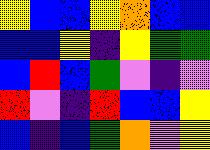[["yellow", "blue", "blue", "yellow", "orange", "blue", "blue"], ["blue", "blue", "yellow", "indigo", "yellow", "green", "green"], ["blue", "red", "blue", "green", "violet", "indigo", "violet"], ["red", "violet", "indigo", "red", "blue", "blue", "yellow"], ["blue", "indigo", "blue", "green", "orange", "violet", "yellow"]]